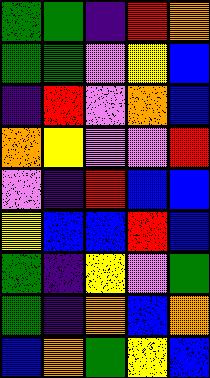[["green", "green", "indigo", "red", "orange"], ["green", "green", "violet", "yellow", "blue"], ["indigo", "red", "violet", "orange", "blue"], ["orange", "yellow", "violet", "violet", "red"], ["violet", "indigo", "red", "blue", "blue"], ["yellow", "blue", "blue", "red", "blue"], ["green", "indigo", "yellow", "violet", "green"], ["green", "indigo", "orange", "blue", "orange"], ["blue", "orange", "green", "yellow", "blue"]]